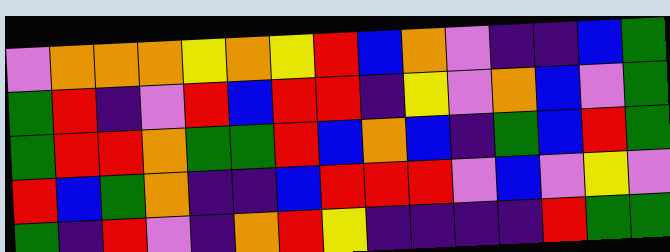[["violet", "orange", "orange", "orange", "yellow", "orange", "yellow", "red", "blue", "orange", "violet", "indigo", "indigo", "blue", "green"], ["green", "red", "indigo", "violet", "red", "blue", "red", "red", "indigo", "yellow", "violet", "orange", "blue", "violet", "green"], ["green", "red", "red", "orange", "green", "green", "red", "blue", "orange", "blue", "indigo", "green", "blue", "red", "green"], ["red", "blue", "green", "orange", "indigo", "indigo", "blue", "red", "red", "red", "violet", "blue", "violet", "yellow", "violet"], ["green", "indigo", "red", "violet", "indigo", "orange", "red", "yellow", "indigo", "indigo", "indigo", "indigo", "red", "green", "green"]]